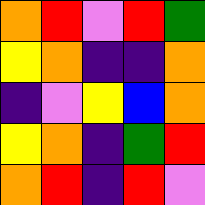[["orange", "red", "violet", "red", "green"], ["yellow", "orange", "indigo", "indigo", "orange"], ["indigo", "violet", "yellow", "blue", "orange"], ["yellow", "orange", "indigo", "green", "red"], ["orange", "red", "indigo", "red", "violet"]]